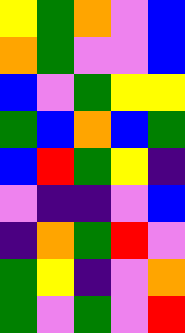[["yellow", "green", "orange", "violet", "blue"], ["orange", "green", "violet", "violet", "blue"], ["blue", "violet", "green", "yellow", "yellow"], ["green", "blue", "orange", "blue", "green"], ["blue", "red", "green", "yellow", "indigo"], ["violet", "indigo", "indigo", "violet", "blue"], ["indigo", "orange", "green", "red", "violet"], ["green", "yellow", "indigo", "violet", "orange"], ["green", "violet", "green", "violet", "red"]]